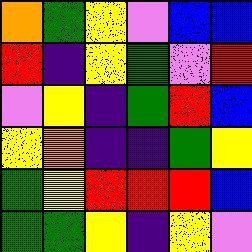[["orange", "green", "yellow", "violet", "blue", "blue"], ["red", "indigo", "yellow", "green", "violet", "red"], ["violet", "yellow", "indigo", "green", "red", "blue"], ["yellow", "orange", "indigo", "indigo", "green", "yellow"], ["green", "yellow", "red", "red", "red", "blue"], ["green", "green", "yellow", "indigo", "yellow", "violet"]]